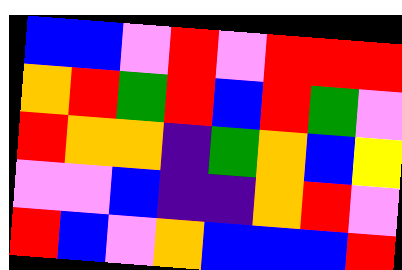[["blue", "blue", "violet", "red", "violet", "red", "red", "red"], ["orange", "red", "green", "red", "blue", "red", "green", "violet"], ["red", "orange", "orange", "indigo", "green", "orange", "blue", "yellow"], ["violet", "violet", "blue", "indigo", "indigo", "orange", "red", "violet"], ["red", "blue", "violet", "orange", "blue", "blue", "blue", "red"]]